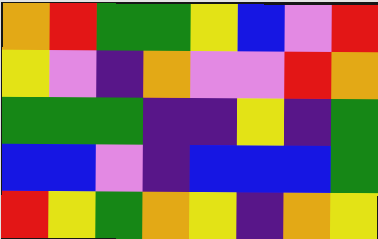[["orange", "red", "green", "green", "yellow", "blue", "violet", "red"], ["yellow", "violet", "indigo", "orange", "violet", "violet", "red", "orange"], ["green", "green", "green", "indigo", "indigo", "yellow", "indigo", "green"], ["blue", "blue", "violet", "indigo", "blue", "blue", "blue", "green"], ["red", "yellow", "green", "orange", "yellow", "indigo", "orange", "yellow"]]